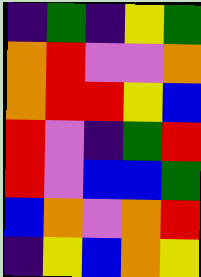[["indigo", "green", "indigo", "yellow", "green"], ["orange", "red", "violet", "violet", "orange"], ["orange", "red", "red", "yellow", "blue"], ["red", "violet", "indigo", "green", "red"], ["red", "violet", "blue", "blue", "green"], ["blue", "orange", "violet", "orange", "red"], ["indigo", "yellow", "blue", "orange", "yellow"]]